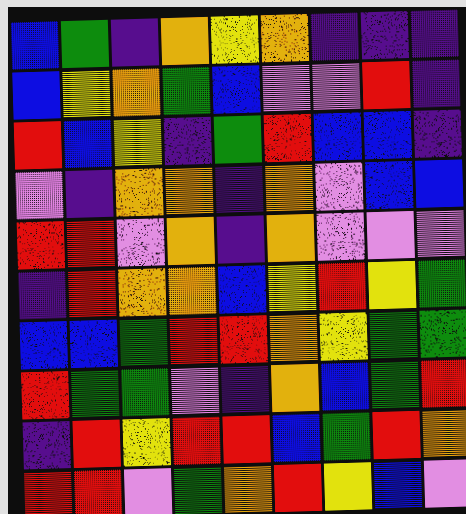[["blue", "green", "indigo", "orange", "yellow", "orange", "indigo", "indigo", "indigo"], ["blue", "yellow", "orange", "green", "blue", "violet", "violet", "red", "indigo"], ["red", "blue", "yellow", "indigo", "green", "red", "blue", "blue", "indigo"], ["violet", "indigo", "orange", "orange", "indigo", "orange", "violet", "blue", "blue"], ["red", "red", "violet", "orange", "indigo", "orange", "violet", "violet", "violet"], ["indigo", "red", "orange", "orange", "blue", "yellow", "red", "yellow", "green"], ["blue", "blue", "green", "red", "red", "orange", "yellow", "green", "green"], ["red", "green", "green", "violet", "indigo", "orange", "blue", "green", "red"], ["indigo", "red", "yellow", "red", "red", "blue", "green", "red", "orange"], ["red", "red", "violet", "green", "orange", "red", "yellow", "blue", "violet"]]